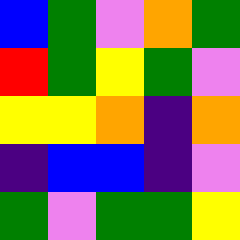[["blue", "green", "violet", "orange", "green"], ["red", "green", "yellow", "green", "violet"], ["yellow", "yellow", "orange", "indigo", "orange"], ["indigo", "blue", "blue", "indigo", "violet"], ["green", "violet", "green", "green", "yellow"]]